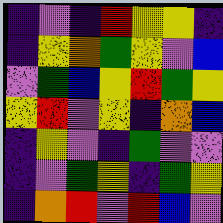[["indigo", "violet", "indigo", "red", "yellow", "yellow", "indigo"], ["indigo", "yellow", "orange", "green", "yellow", "violet", "blue"], ["violet", "green", "blue", "yellow", "red", "green", "yellow"], ["yellow", "red", "violet", "yellow", "indigo", "orange", "blue"], ["indigo", "yellow", "violet", "indigo", "green", "violet", "violet"], ["indigo", "violet", "green", "yellow", "indigo", "green", "yellow"], ["indigo", "orange", "red", "violet", "red", "blue", "violet"]]